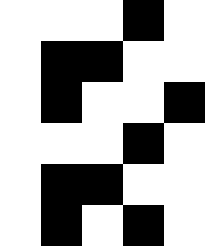[["white", "white", "white", "black", "white"], ["white", "black", "black", "white", "white"], ["white", "black", "white", "white", "black"], ["white", "white", "white", "black", "white"], ["white", "black", "black", "white", "white"], ["white", "black", "white", "black", "white"]]